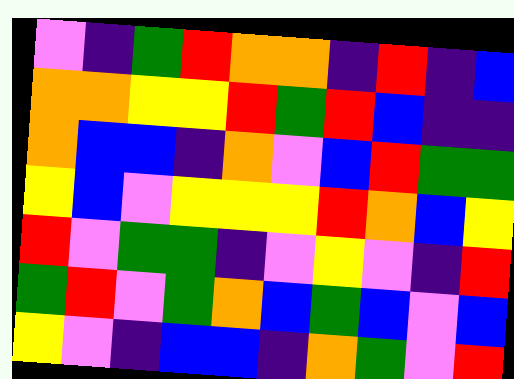[["violet", "indigo", "green", "red", "orange", "orange", "indigo", "red", "indigo", "blue"], ["orange", "orange", "yellow", "yellow", "red", "green", "red", "blue", "indigo", "indigo"], ["orange", "blue", "blue", "indigo", "orange", "violet", "blue", "red", "green", "green"], ["yellow", "blue", "violet", "yellow", "yellow", "yellow", "red", "orange", "blue", "yellow"], ["red", "violet", "green", "green", "indigo", "violet", "yellow", "violet", "indigo", "red"], ["green", "red", "violet", "green", "orange", "blue", "green", "blue", "violet", "blue"], ["yellow", "violet", "indigo", "blue", "blue", "indigo", "orange", "green", "violet", "red"]]